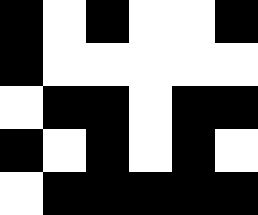[["black", "white", "black", "white", "white", "black"], ["black", "white", "white", "white", "white", "white"], ["white", "black", "black", "white", "black", "black"], ["black", "white", "black", "white", "black", "white"], ["white", "black", "black", "black", "black", "black"]]